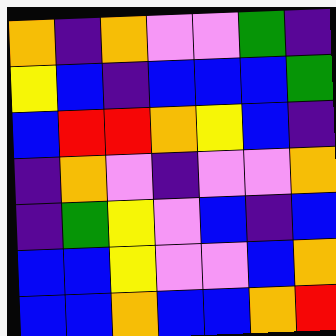[["orange", "indigo", "orange", "violet", "violet", "green", "indigo"], ["yellow", "blue", "indigo", "blue", "blue", "blue", "green"], ["blue", "red", "red", "orange", "yellow", "blue", "indigo"], ["indigo", "orange", "violet", "indigo", "violet", "violet", "orange"], ["indigo", "green", "yellow", "violet", "blue", "indigo", "blue"], ["blue", "blue", "yellow", "violet", "violet", "blue", "orange"], ["blue", "blue", "orange", "blue", "blue", "orange", "red"]]